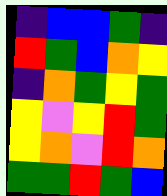[["indigo", "blue", "blue", "green", "indigo"], ["red", "green", "blue", "orange", "yellow"], ["indigo", "orange", "green", "yellow", "green"], ["yellow", "violet", "yellow", "red", "green"], ["yellow", "orange", "violet", "red", "orange"], ["green", "green", "red", "green", "blue"]]